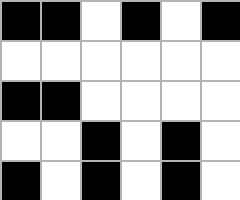[["black", "black", "white", "black", "white", "black"], ["white", "white", "white", "white", "white", "white"], ["black", "black", "white", "white", "white", "white"], ["white", "white", "black", "white", "black", "white"], ["black", "white", "black", "white", "black", "white"]]